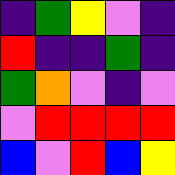[["indigo", "green", "yellow", "violet", "indigo"], ["red", "indigo", "indigo", "green", "indigo"], ["green", "orange", "violet", "indigo", "violet"], ["violet", "red", "red", "red", "red"], ["blue", "violet", "red", "blue", "yellow"]]